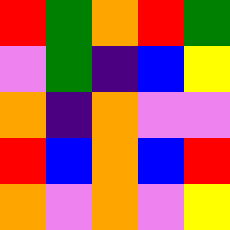[["red", "green", "orange", "red", "green"], ["violet", "green", "indigo", "blue", "yellow"], ["orange", "indigo", "orange", "violet", "violet"], ["red", "blue", "orange", "blue", "red"], ["orange", "violet", "orange", "violet", "yellow"]]